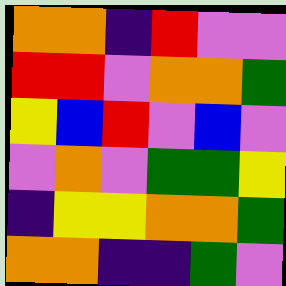[["orange", "orange", "indigo", "red", "violet", "violet"], ["red", "red", "violet", "orange", "orange", "green"], ["yellow", "blue", "red", "violet", "blue", "violet"], ["violet", "orange", "violet", "green", "green", "yellow"], ["indigo", "yellow", "yellow", "orange", "orange", "green"], ["orange", "orange", "indigo", "indigo", "green", "violet"]]